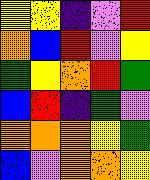[["yellow", "yellow", "indigo", "violet", "red"], ["orange", "blue", "red", "violet", "yellow"], ["green", "yellow", "orange", "red", "green"], ["blue", "red", "indigo", "green", "violet"], ["orange", "orange", "orange", "yellow", "green"], ["blue", "violet", "orange", "orange", "yellow"]]